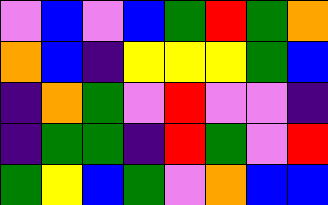[["violet", "blue", "violet", "blue", "green", "red", "green", "orange"], ["orange", "blue", "indigo", "yellow", "yellow", "yellow", "green", "blue"], ["indigo", "orange", "green", "violet", "red", "violet", "violet", "indigo"], ["indigo", "green", "green", "indigo", "red", "green", "violet", "red"], ["green", "yellow", "blue", "green", "violet", "orange", "blue", "blue"]]